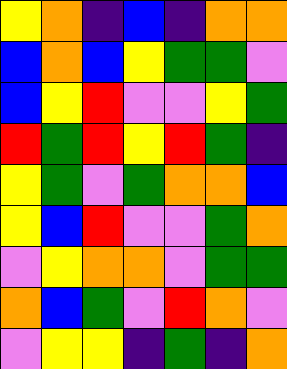[["yellow", "orange", "indigo", "blue", "indigo", "orange", "orange"], ["blue", "orange", "blue", "yellow", "green", "green", "violet"], ["blue", "yellow", "red", "violet", "violet", "yellow", "green"], ["red", "green", "red", "yellow", "red", "green", "indigo"], ["yellow", "green", "violet", "green", "orange", "orange", "blue"], ["yellow", "blue", "red", "violet", "violet", "green", "orange"], ["violet", "yellow", "orange", "orange", "violet", "green", "green"], ["orange", "blue", "green", "violet", "red", "orange", "violet"], ["violet", "yellow", "yellow", "indigo", "green", "indigo", "orange"]]